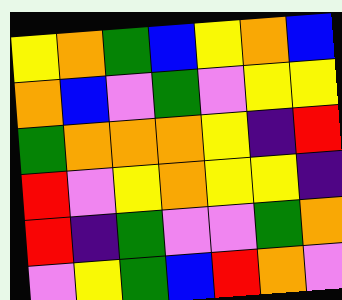[["yellow", "orange", "green", "blue", "yellow", "orange", "blue"], ["orange", "blue", "violet", "green", "violet", "yellow", "yellow"], ["green", "orange", "orange", "orange", "yellow", "indigo", "red"], ["red", "violet", "yellow", "orange", "yellow", "yellow", "indigo"], ["red", "indigo", "green", "violet", "violet", "green", "orange"], ["violet", "yellow", "green", "blue", "red", "orange", "violet"]]